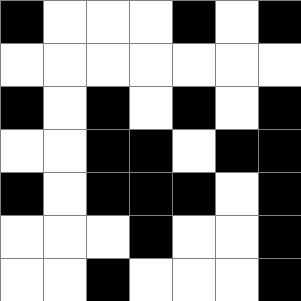[["black", "white", "white", "white", "black", "white", "black"], ["white", "white", "white", "white", "white", "white", "white"], ["black", "white", "black", "white", "black", "white", "black"], ["white", "white", "black", "black", "white", "black", "black"], ["black", "white", "black", "black", "black", "white", "black"], ["white", "white", "white", "black", "white", "white", "black"], ["white", "white", "black", "white", "white", "white", "black"]]